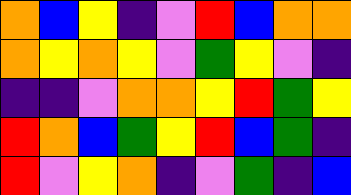[["orange", "blue", "yellow", "indigo", "violet", "red", "blue", "orange", "orange"], ["orange", "yellow", "orange", "yellow", "violet", "green", "yellow", "violet", "indigo"], ["indigo", "indigo", "violet", "orange", "orange", "yellow", "red", "green", "yellow"], ["red", "orange", "blue", "green", "yellow", "red", "blue", "green", "indigo"], ["red", "violet", "yellow", "orange", "indigo", "violet", "green", "indigo", "blue"]]